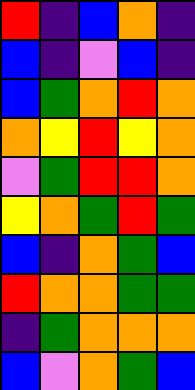[["red", "indigo", "blue", "orange", "indigo"], ["blue", "indigo", "violet", "blue", "indigo"], ["blue", "green", "orange", "red", "orange"], ["orange", "yellow", "red", "yellow", "orange"], ["violet", "green", "red", "red", "orange"], ["yellow", "orange", "green", "red", "green"], ["blue", "indigo", "orange", "green", "blue"], ["red", "orange", "orange", "green", "green"], ["indigo", "green", "orange", "orange", "orange"], ["blue", "violet", "orange", "green", "blue"]]